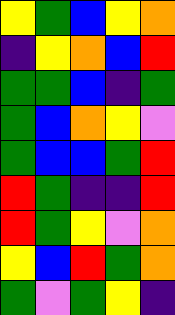[["yellow", "green", "blue", "yellow", "orange"], ["indigo", "yellow", "orange", "blue", "red"], ["green", "green", "blue", "indigo", "green"], ["green", "blue", "orange", "yellow", "violet"], ["green", "blue", "blue", "green", "red"], ["red", "green", "indigo", "indigo", "red"], ["red", "green", "yellow", "violet", "orange"], ["yellow", "blue", "red", "green", "orange"], ["green", "violet", "green", "yellow", "indigo"]]